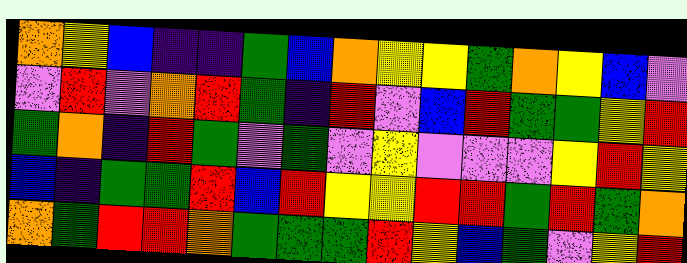[["orange", "yellow", "blue", "indigo", "indigo", "green", "blue", "orange", "yellow", "yellow", "green", "orange", "yellow", "blue", "violet"], ["violet", "red", "violet", "orange", "red", "green", "indigo", "red", "violet", "blue", "red", "green", "green", "yellow", "red"], ["green", "orange", "indigo", "red", "green", "violet", "green", "violet", "yellow", "violet", "violet", "violet", "yellow", "red", "yellow"], ["blue", "indigo", "green", "green", "red", "blue", "red", "yellow", "yellow", "red", "red", "green", "red", "green", "orange"], ["orange", "green", "red", "red", "orange", "green", "green", "green", "red", "yellow", "blue", "green", "violet", "yellow", "red"]]